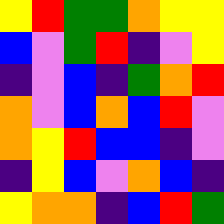[["yellow", "red", "green", "green", "orange", "yellow", "yellow"], ["blue", "violet", "green", "red", "indigo", "violet", "yellow"], ["indigo", "violet", "blue", "indigo", "green", "orange", "red"], ["orange", "violet", "blue", "orange", "blue", "red", "violet"], ["orange", "yellow", "red", "blue", "blue", "indigo", "violet"], ["indigo", "yellow", "blue", "violet", "orange", "blue", "indigo"], ["yellow", "orange", "orange", "indigo", "blue", "red", "green"]]